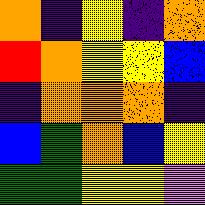[["orange", "indigo", "yellow", "indigo", "orange"], ["red", "orange", "yellow", "yellow", "blue"], ["indigo", "orange", "orange", "orange", "indigo"], ["blue", "green", "orange", "blue", "yellow"], ["green", "green", "yellow", "yellow", "violet"]]